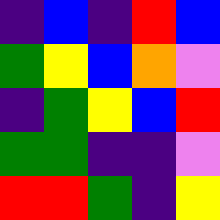[["indigo", "blue", "indigo", "red", "blue"], ["green", "yellow", "blue", "orange", "violet"], ["indigo", "green", "yellow", "blue", "red"], ["green", "green", "indigo", "indigo", "violet"], ["red", "red", "green", "indigo", "yellow"]]